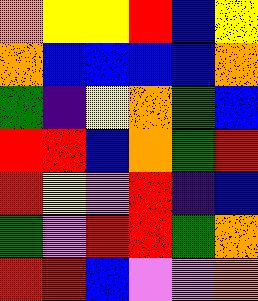[["orange", "yellow", "yellow", "red", "blue", "yellow"], ["orange", "blue", "blue", "blue", "blue", "orange"], ["green", "indigo", "yellow", "orange", "green", "blue"], ["red", "red", "blue", "orange", "green", "red"], ["red", "yellow", "violet", "red", "indigo", "blue"], ["green", "violet", "red", "red", "green", "orange"], ["red", "red", "blue", "violet", "violet", "orange"]]